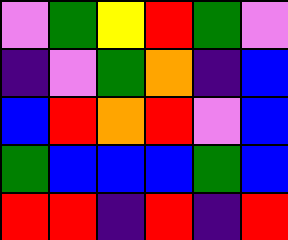[["violet", "green", "yellow", "red", "green", "violet"], ["indigo", "violet", "green", "orange", "indigo", "blue"], ["blue", "red", "orange", "red", "violet", "blue"], ["green", "blue", "blue", "blue", "green", "blue"], ["red", "red", "indigo", "red", "indigo", "red"]]